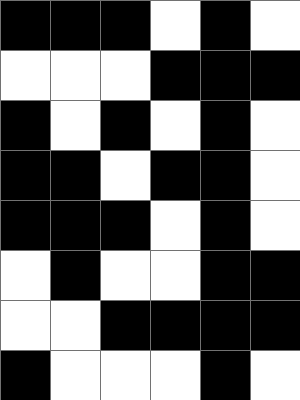[["black", "black", "black", "white", "black", "white"], ["white", "white", "white", "black", "black", "black"], ["black", "white", "black", "white", "black", "white"], ["black", "black", "white", "black", "black", "white"], ["black", "black", "black", "white", "black", "white"], ["white", "black", "white", "white", "black", "black"], ["white", "white", "black", "black", "black", "black"], ["black", "white", "white", "white", "black", "white"]]